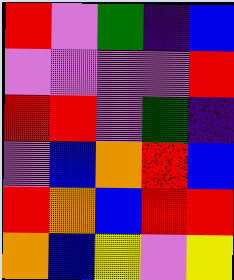[["red", "violet", "green", "indigo", "blue"], ["violet", "violet", "violet", "violet", "red"], ["red", "red", "violet", "green", "indigo"], ["violet", "blue", "orange", "red", "blue"], ["red", "orange", "blue", "red", "red"], ["orange", "blue", "yellow", "violet", "yellow"]]